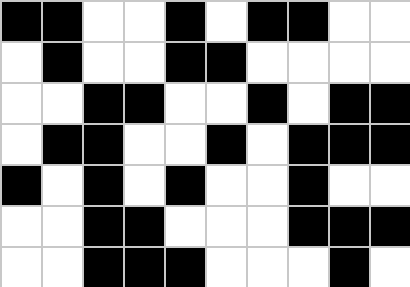[["black", "black", "white", "white", "black", "white", "black", "black", "white", "white"], ["white", "black", "white", "white", "black", "black", "white", "white", "white", "white"], ["white", "white", "black", "black", "white", "white", "black", "white", "black", "black"], ["white", "black", "black", "white", "white", "black", "white", "black", "black", "black"], ["black", "white", "black", "white", "black", "white", "white", "black", "white", "white"], ["white", "white", "black", "black", "white", "white", "white", "black", "black", "black"], ["white", "white", "black", "black", "black", "white", "white", "white", "black", "white"]]